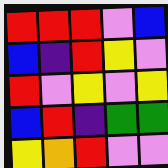[["red", "red", "red", "violet", "blue"], ["blue", "indigo", "red", "yellow", "violet"], ["red", "violet", "yellow", "violet", "yellow"], ["blue", "red", "indigo", "green", "green"], ["yellow", "orange", "red", "violet", "violet"]]